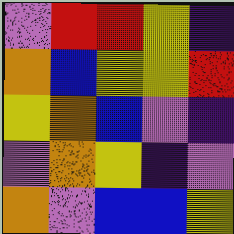[["violet", "red", "red", "yellow", "indigo"], ["orange", "blue", "yellow", "yellow", "red"], ["yellow", "orange", "blue", "violet", "indigo"], ["violet", "orange", "yellow", "indigo", "violet"], ["orange", "violet", "blue", "blue", "yellow"]]